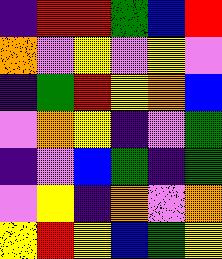[["indigo", "red", "red", "green", "blue", "red"], ["orange", "violet", "yellow", "violet", "yellow", "violet"], ["indigo", "green", "red", "yellow", "orange", "blue"], ["violet", "orange", "yellow", "indigo", "violet", "green"], ["indigo", "violet", "blue", "green", "indigo", "green"], ["violet", "yellow", "indigo", "orange", "violet", "orange"], ["yellow", "red", "yellow", "blue", "green", "yellow"]]